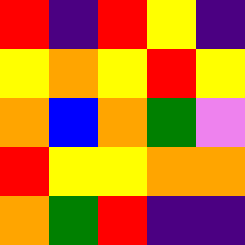[["red", "indigo", "red", "yellow", "indigo"], ["yellow", "orange", "yellow", "red", "yellow"], ["orange", "blue", "orange", "green", "violet"], ["red", "yellow", "yellow", "orange", "orange"], ["orange", "green", "red", "indigo", "indigo"]]